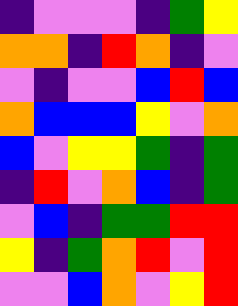[["indigo", "violet", "violet", "violet", "indigo", "green", "yellow"], ["orange", "orange", "indigo", "red", "orange", "indigo", "violet"], ["violet", "indigo", "violet", "violet", "blue", "red", "blue"], ["orange", "blue", "blue", "blue", "yellow", "violet", "orange"], ["blue", "violet", "yellow", "yellow", "green", "indigo", "green"], ["indigo", "red", "violet", "orange", "blue", "indigo", "green"], ["violet", "blue", "indigo", "green", "green", "red", "red"], ["yellow", "indigo", "green", "orange", "red", "violet", "red"], ["violet", "violet", "blue", "orange", "violet", "yellow", "red"]]